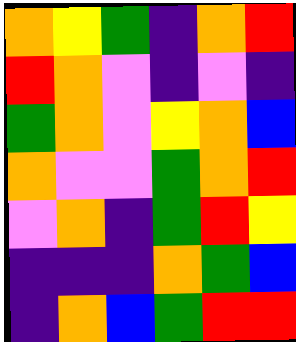[["orange", "yellow", "green", "indigo", "orange", "red"], ["red", "orange", "violet", "indigo", "violet", "indigo"], ["green", "orange", "violet", "yellow", "orange", "blue"], ["orange", "violet", "violet", "green", "orange", "red"], ["violet", "orange", "indigo", "green", "red", "yellow"], ["indigo", "indigo", "indigo", "orange", "green", "blue"], ["indigo", "orange", "blue", "green", "red", "red"]]